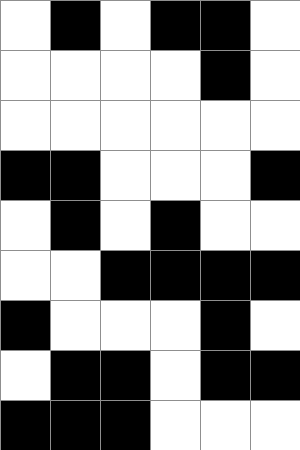[["white", "black", "white", "black", "black", "white"], ["white", "white", "white", "white", "black", "white"], ["white", "white", "white", "white", "white", "white"], ["black", "black", "white", "white", "white", "black"], ["white", "black", "white", "black", "white", "white"], ["white", "white", "black", "black", "black", "black"], ["black", "white", "white", "white", "black", "white"], ["white", "black", "black", "white", "black", "black"], ["black", "black", "black", "white", "white", "white"]]